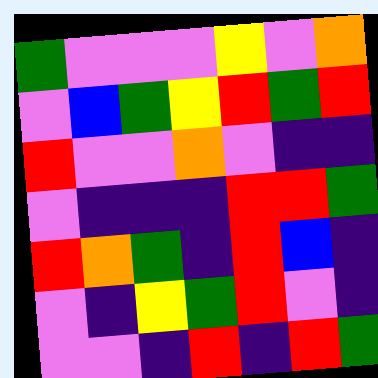[["green", "violet", "violet", "violet", "yellow", "violet", "orange"], ["violet", "blue", "green", "yellow", "red", "green", "red"], ["red", "violet", "violet", "orange", "violet", "indigo", "indigo"], ["violet", "indigo", "indigo", "indigo", "red", "red", "green"], ["red", "orange", "green", "indigo", "red", "blue", "indigo"], ["violet", "indigo", "yellow", "green", "red", "violet", "indigo"], ["violet", "violet", "indigo", "red", "indigo", "red", "green"]]